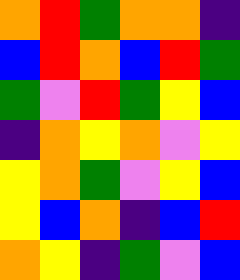[["orange", "red", "green", "orange", "orange", "indigo"], ["blue", "red", "orange", "blue", "red", "green"], ["green", "violet", "red", "green", "yellow", "blue"], ["indigo", "orange", "yellow", "orange", "violet", "yellow"], ["yellow", "orange", "green", "violet", "yellow", "blue"], ["yellow", "blue", "orange", "indigo", "blue", "red"], ["orange", "yellow", "indigo", "green", "violet", "blue"]]